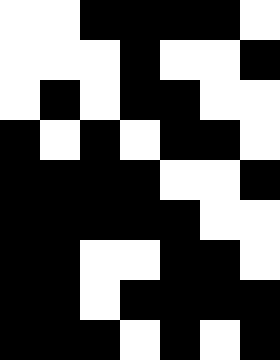[["white", "white", "black", "black", "black", "black", "white"], ["white", "white", "white", "black", "white", "white", "black"], ["white", "black", "white", "black", "black", "white", "white"], ["black", "white", "black", "white", "black", "black", "white"], ["black", "black", "black", "black", "white", "white", "black"], ["black", "black", "black", "black", "black", "white", "white"], ["black", "black", "white", "white", "black", "black", "white"], ["black", "black", "white", "black", "black", "black", "black"], ["black", "black", "black", "white", "black", "white", "black"]]